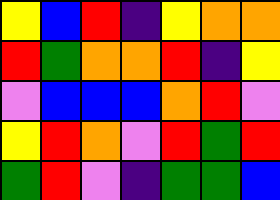[["yellow", "blue", "red", "indigo", "yellow", "orange", "orange"], ["red", "green", "orange", "orange", "red", "indigo", "yellow"], ["violet", "blue", "blue", "blue", "orange", "red", "violet"], ["yellow", "red", "orange", "violet", "red", "green", "red"], ["green", "red", "violet", "indigo", "green", "green", "blue"]]